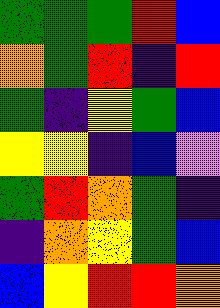[["green", "green", "green", "red", "blue"], ["orange", "green", "red", "indigo", "red"], ["green", "indigo", "yellow", "green", "blue"], ["yellow", "yellow", "indigo", "blue", "violet"], ["green", "red", "orange", "green", "indigo"], ["indigo", "orange", "yellow", "green", "blue"], ["blue", "yellow", "red", "red", "orange"]]